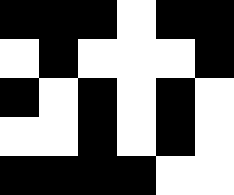[["black", "black", "black", "white", "black", "black"], ["white", "black", "white", "white", "white", "black"], ["black", "white", "black", "white", "black", "white"], ["white", "white", "black", "white", "black", "white"], ["black", "black", "black", "black", "white", "white"]]